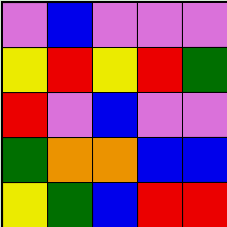[["violet", "blue", "violet", "violet", "violet"], ["yellow", "red", "yellow", "red", "green"], ["red", "violet", "blue", "violet", "violet"], ["green", "orange", "orange", "blue", "blue"], ["yellow", "green", "blue", "red", "red"]]